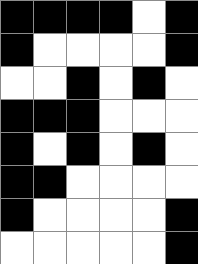[["black", "black", "black", "black", "white", "black"], ["black", "white", "white", "white", "white", "black"], ["white", "white", "black", "white", "black", "white"], ["black", "black", "black", "white", "white", "white"], ["black", "white", "black", "white", "black", "white"], ["black", "black", "white", "white", "white", "white"], ["black", "white", "white", "white", "white", "black"], ["white", "white", "white", "white", "white", "black"]]